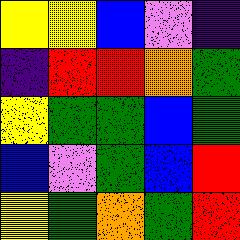[["yellow", "yellow", "blue", "violet", "indigo"], ["indigo", "red", "red", "orange", "green"], ["yellow", "green", "green", "blue", "green"], ["blue", "violet", "green", "blue", "red"], ["yellow", "green", "orange", "green", "red"]]